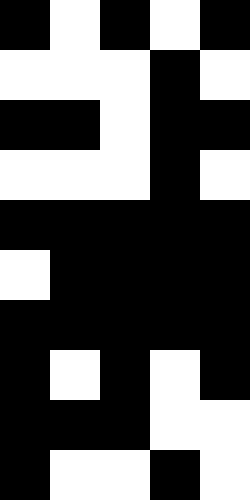[["black", "white", "black", "white", "black"], ["white", "white", "white", "black", "white"], ["black", "black", "white", "black", "black"], ["white", "white", "white", "black", "white"], ["black", "black", "black", "black", "black"], ["white", "black", "black", "black", "black"], ["black", "black", "black", "black", "black"], ["black", "white", "black", "white", "black"], ["black", "black", "black", "white", "white"], ["black", "white", "white", "black", "white"]]